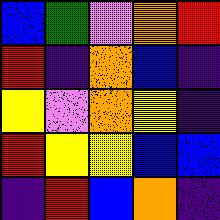[["blue", "green", "violet", "orange", "red"], ["red", "indigo", "orange", "blue", "indigo"], ["yellow", "violet", "orange", "yellow", "indigo"], ["red", "yellow", "yellow", "blue", "blue"], ["indigo", "red", "blue", "orange", "indigo"]]